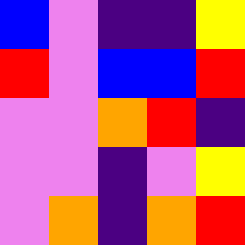[["blue", "violet", "indigo", "indigo", "yellow"], ["red", "violet", "blue", "blue", "red"], ["violet", "violet", "orange", "red", "indigo"], ["violet", "violet", "indigo", "violet", "yellow"], ["violet", "orange", "indigo", "orange", "red"]]